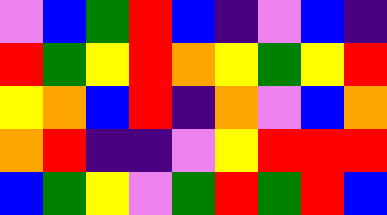[["violet", "blue", "green", "red", "blue", "indigo", "violet", "blue", "indigo"], ["red", "green", "yellow", "red", "orange", "yellow", "green", "yellow", "red"], ["yellow", "orange", "blue", "red", "indigo", "orange", "violet", "blue", "orange"], ["orange", "red", "indigo", "indigo", "violet", "yellow", "red", "red", "red"], ["blue", "green", "yellow", "violet", "green", "red", "green", "red", "blue"]]